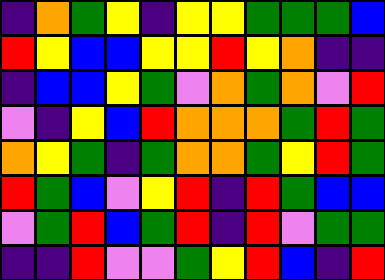[["indigo", "orange", "green", "yellow", "indigo", "yellow", "yellow", "green", "green", "green", "blue"], ["red", "yellow", "blue", "blue", "yellow", "yellow", "red", "yellow", "orange", "indigo", "indigo"], ["indigo", "blue", "blue", "yellow", "green", "violet", "orange", "green", "orange", "violet", "red"], ["violet", "indigo", "yellow", "blue", "red", "orange", "orange", "orange", "green", "red", "green"], ["orange", "yellow", "green", "indigo", "green", "orange", "orange", "green", "yellow", "red", "green"], ["red", "green", "blue", "violet", "yellow", "red", "indigo", "red", "green", "blue", "blue"], ["violet", "green", "red", "blue", "green", "red", "indigo", "red", "violet", "green", "green"], ["indigo", "indigo", "red", "violet", "violet", "green", "yellow", "red", "blue", "indigo", "red"]]